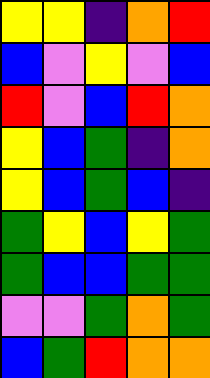[["yellow", "yellow", "indigo", "orange", "red"], ["blue", "violet", "yellow", "violet", "blue"], ["red", "violet", "blue", "red", "orange"], ["yellow", "blue", "green", "indigo", "orange"], ["yellow", "blue", "green", "blue", "indigo"], ["green", "yellow", "blue", "yellow", "green"], ["green", "blue", "blue", "green", "green"], ["violet", "violet", "green", "orange", "green"], ["blue", "green", "red", "orange", "orange"]]